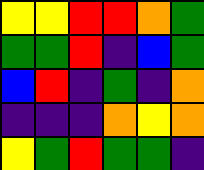[["yellow", "yellow", "red", "red", "orange", "green"], ["green", "green", "red", "indigo", "blue", "green"], ["blue", "red", "indigo", "green", "indigo", "orange"], ["indigo", "indigo", "indigo", "orange", "yellow", "orange"], ["yellow", "green", "red", "green", "green", "indigo"]]